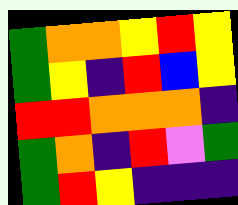[["green", "orange", "orange", "yellow", "red", "yellow"], ["green", "yellow", "indigo", "red", "blue", "yellow"], ["red", "red", "orange", "orange", "orange", "indigo"], ["green", "orange", "indigo", "red", "violet", "green"], ["green", "red", "yellow", "indigo", "indigo", "indigo"]]